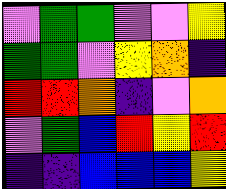[["violet", "green", "green", "violet", "violet", "yellow"], ["green", "green", "violet", "yellow", "orange", "indigo"], ["red", "red", "orange", "indigo", "violet", "orange"], ["violet", "green", "blue", "red", "yellow", "red"], ["indigo", "indigo", "blue", "blue", "blue", "yellow"]]